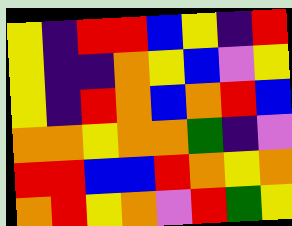[["yellow", "indigo", "red", "red", "blue", "yellow", "indigo", "red"], ["yellow", "indigo", "indigo", "orange", "yellow", "blue", "violet", "yellow"], ["yellow", "indigo", "red", "orange", "blue", "orange", "red", "blue"], ["orange", "orange", "yellow", "orange", "orange", "green", "indigo", "violet"], ["red", "red", "blue", "blue", "red", "orange", "yellow", "orange"], ["orange", "red", "yellow", "orange", "violet", "red", "green", "yellow"]]